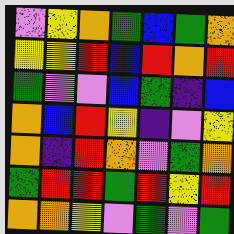[["violet", "yellow", "orange", "green", "blue", "green", "orange"], ["yellow", "yellow", "red", "blue", "red", "orange", "red"], ["green", "violet", "violet", "blue", "green", "indigo", "blue"], ["orange", "blue", "red", "yellow", "indigo", "violet", "yellow"], ["orange", "indigo", "red", "orange", "violet", "green", "orange"], ["green", "red", "red", "green", "red", "yellow", "red"], ["orange", "orange", "yellow", "violet", "green", "violet", "green"]]